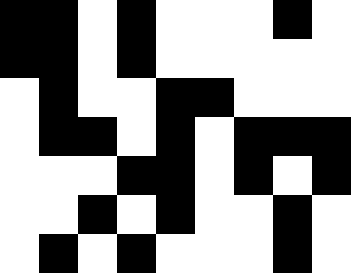[["black", "black", "white", "black", "white", "white", "white", "black", "white"], ["black", "black", "white", "black", "white", "white", "white", "white", "white"], ["white", "black", "white", "white", "black", "black", "white", "white", "white"], ["white", "black", "black", "white", "black", "white", "black", "black", "black"], ["white", "white", "white", "black", "black", "white", "black", "white", "black"], ["white", "white", "black", "white", "black", "white", "white", "black", "white"], ["white", "black", "white", "black", "white", "white", "white", "black", "white"]]